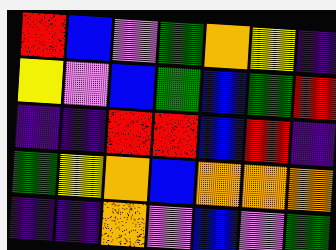[["red", "blue", "violet", "green", "orange", "yellow", "indigo"], ["yellow", "violet", "blue", "green", "blue", "green", "red"], ["indigo", "indigo", "red", "red", "blue", "red", "indigo"], ["green", "yellow", "orange", "blue", "orange", "orange", "orange"], ["indigo", "indigo", "orange", "violet", "blue", "violet", "green"]]